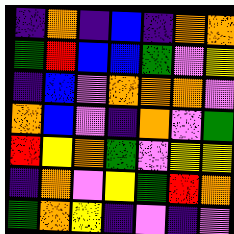[["indigo", "orange", "indigo", "blue", "indigo", "orange", "orange"], ["green", "red", "blue", "blue", "green", "violet", "yellow"], ["indigo", "blue", "violet", "orange", "orange", "orange", "violet"], ["orange", "blue", "violet", "indigo", "orange", "violet", "green"], ["red", "yellow", "orange", "green", "violet", "yellow", "yellow"], ["indigo", "orange", "violet", "yellow", "green", "red", "orange"], ["green", "orange", "yellow", "indigo", "violet", "indigo", "violet"]]